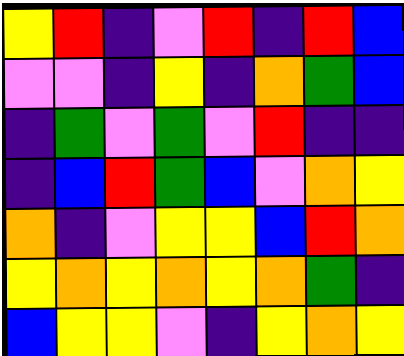[["yellow", "red", "indigo", "violet", "red", "indigo", "red", "blue"], ["violet", "violet", "indigo", "yellow", "indigo", "orange", "green", "blue"], ["indigo", "green", "violet", "green", "violet", "red", "indigo", "indigo"], ["indigo", "blue", "red", "green", "blue", "violet", "orange", "yellow"], ["orange", "indigo", "violet", "yellow", "yellow", "blue", "red", "orange"], ["yellow", "orange", "yellow", "orange", "yellow", "orange", "green", "indigo"], ["blue", "yellow", "yellow", "violet", "indigo", "yellow", "orange", "yellow"]]